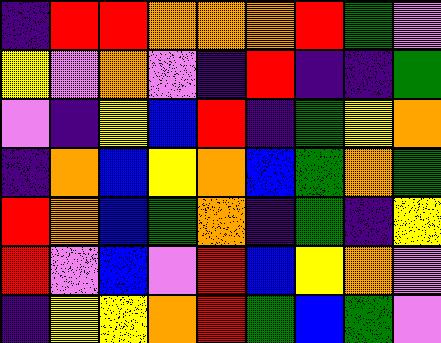[["indigo", "red", "red", "orange", "orange", "orange", "red", "green", "violet"], ["yellow", "violet", "orange", "violet", "indigo", "red", "indigo", "indigo", "green"], ["violet", "indigo", "yellow", "blue", "red", "indigo", "green", "yellow", "orange"], ["indigo", "orange", "blue", "yellow", "orange", "blue", "green", "orange", "green"], ["red", "orange", "blue", "green", "orange", "indigo", "green", "indigo", "yellow"], ["red", "violet", "blue", "violet", "red", "blue", "yellow", "orange", "violet"], ["indigo", "yellow", "yellow", "orange", "red", "green", "blue", "green", "violet"]]